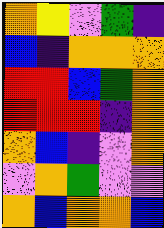[["orange", "yellow", "violet", "green", "indigo"], ["blue", "indigo", "orange", "orange", "orange"], ["red", "red", "blue", "green", "orange"], ["red", "red", "red", "indigo", "orange"], ["orange", "blue", "indigo", "violet", "orange"], ["violet", "orange", "green", "violet", "violet"], ["orange", "blue", "orange", "orange", "blue"]]